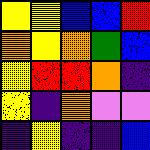[["yellow", "yellow", "blue", "blue", "red"], ["orange", "yellow", "orange", "green", "blue"], ["yellow", "red", "red", "orange", "indigo"], ["yellow", "indigo", "orange", "violet", "violet"], ["indigo", "yellow", "indigo", "indigo", "blue"]]